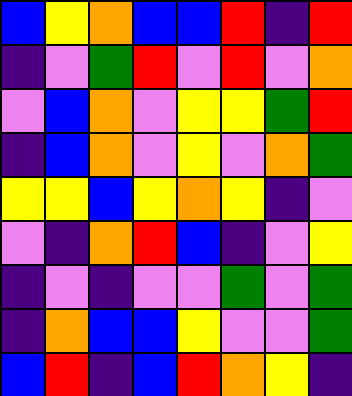[["blue", "yellow", "orange", "blue", "blue", "red", "indigo", "red"], ["indigo", "violet", "green", "red", "violet", "red", "violet", "orange"], ["violet", "blue", "orange", "violet", "yellow", "yellow", "green", "red"], ["indigo", "blue", "orange", "violet", "yellow", "violet", "orange", "green"], ["yellow", "yellow", "blue", "yellow", "orange", "yellow", "indigo", "violet"], ["violet", "indigo", "orange", "red", "blue", "indigo", "violet", "yellow"], ["indigo", "violet", "indigo", "violet", "violet", "green", "violet", "green"], ["indigo", "orange", "blue", "blue", "yellow", "violet", "violet", "green"], ["blue", "red", "indigo", "blue", "red", "orange", "yellow", "indigo"]]